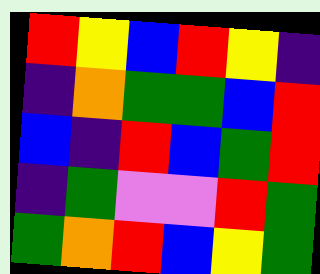[["red", "yellow", "blue", "red", "yellow", "indigo"], ["indigo", "orange", "green", "green", "blue", "red"], ["blue", "indigo", "red", "blue", "green", "red"], ["indigo", "green", "violet", "violet", "red", "green"], ["green", "orange", "red", "blue", "yellow", "green"]]